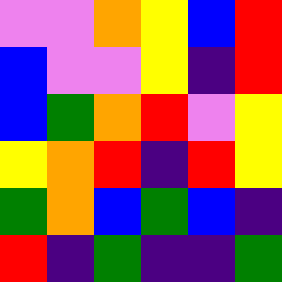[["violet", "violet", "orange", "yellow", "blue", "red"], ["blue", "violet", "violet", "yellow", "indigo", "red"], ["blue", "green", "orange", "red", "violet", "yellow"], ["yellow", "orange", "red", "indigo", "red", "yellow"], ["green", "orange", "blue", "green", "blue", "indigo"], ["red", "indigo", "green", "indigo", "indigo", "green"]]